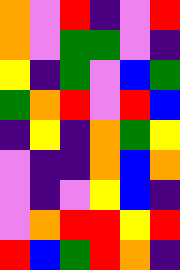[["orange", "violet", "red", "indigo", "violet", "red"], ["orange", "violet", "green", "green", "violet", "indigo"], ["yellow", "indigo", "green", "violet", "blue", "green"], ["green", "orange", "red", "violet", "red", "blue"], ["indigo", "yellow", "indigo", "orange", "green", "yellow"], ["violet", "indigo", "indigo", "orange", "blue", "orange"], ["violet", "indigo", "violet", "yellow", "blue", "indigo"], ["violet", "orange", "red", "red", "yellow", "red"], ["red", "blue", "green", "red", "orange", "indigo"]]